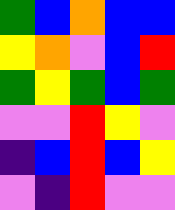[["green", "blue", "orange", "blue", "blue"], ["yellow", "orange", "violet", "blue", "red"], ["green", "yellow", "green", "blue", "green"], ["violet", "violet", "red", "yellow", "violet"], ["indigo", "blue", "red", "blue", "yellow"], ["violet", "indigo", "red", "violet", "violet"]]